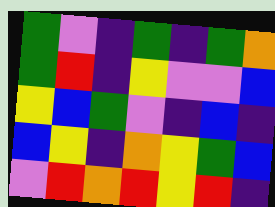[["green", "violet", "indigo", "green", "indigo", "green", "orange"], ["green", "red", "indigo", "yellow", "violet", "violet", "blue"], ["yellow", "blue", "green", "violet", "indigo", "blue", "indigo"], ["blue", "yellow", "indigo", "orange", "yellow", "green", "blue"], ["violet", "red", "orange", "red", "yellow", "red", "indigo"]]